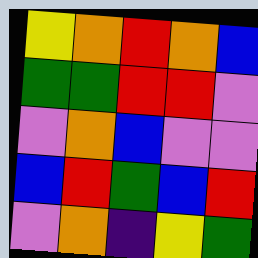[["yellow", "orange", "red", "orange", "blue"], ["green", "green", "red", "red", "violet"], ["violet", "orange", "blue", "violet", "violet"], ["blue", "red", "green", "blue", "red"], ["violet", "orange", "indigo", "yellow", "green"]]